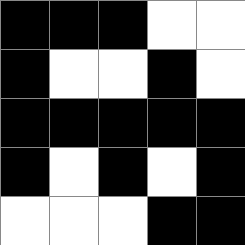[["black", "black", "black", "white", "white"], ["black", "white", "white", "black", "white"], ["black", "black", "black", "black", "black"], ["black", "white", "black", "white", "black"], ["white", "white", "white", "black", "black"]]